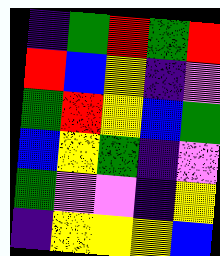[["indigo", "green", "red", "green", "red"], ["red", "blue", "yellow", "indigo", "violet"], ["green", "red", "yellow", "blue", "green"], ["blue", "yellow", "green", "indigo", "violet"], ["green", "violet", "violet", "indigo", "yellow"], ["indigo", "yellow", "yellow", "yellow", "blue"]]